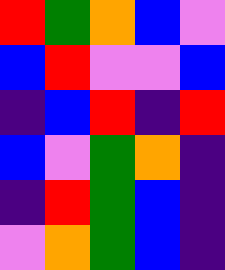[["red", "green", "orange", "blue", "violet"], ["blue", "red", "violet", "violet", "blue"], ["indigo", "blue", "red", "indigo", "red"], ["blue", "violet", "green", "orange", "indigo"], ["indigo", "red", "green", "blue", "indigo"], ["violet", "orange", "green", "blue", "indigo"]]